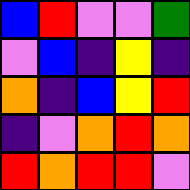[["blue", "red", "violet", "violet", "green"], ["violet", "blue", "indigo", "yellow", "indigo"], ["orange", "indigo", "blue", "yellow", "red"], ["indigo", "violet", "orange", "red", "orange"], ["red", "orange", "red", "red", "violet"]]